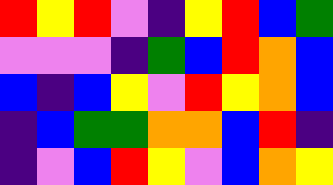[["red", "yellow", "red", "violet", "indigo", "yellow", "red", "blue", "green"], ["violet", "violet", "violet", "indigo", "green", "blue", "red", "orange", "blue"], ["blue", "indigo", "blue", "yellow", "violet", "red", "yellow", "orange", "blue"], ["indigo", "blue", "green", "green", "orange", "orange", "blue", "red", "indigo"], ["indigo", "violet", "blue", "red", "yellow", "violet", "blue", "orange", "yellow"]]